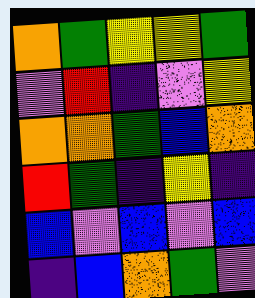[["orange", "green", "yellow", "yellow", "green"], ["violet", "red", "indigo", "violet", "yellow"], ["orange", "orange", "green", "blue", "orange"], ["red", "green", "indigo", "yellow", "indigo"], ["blue", "violet", "blue", "violet", "blue"], ["indigo", "blue", "orange", "green", "violet"]]